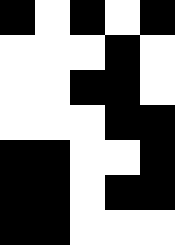[["black", "white", "black", "white", "black"], ["white", "white", "white", "black", "white"], ["white", "white", "black", "black", "white"], ["white", "white", "white", "black", "black"], ["black", "black", "white", "white", "black"], ["black", "black", "white", "black", "black"], ["black", "black", "white", "white", "white"]]